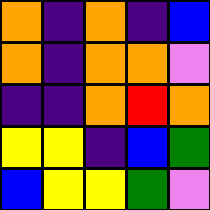[["orange", "indigo", "orange", "indigo", "blue"], ["orange", "indigo", "orange", "orange", "violet"], ["indigo", "indigo", "orange", "red", "orange"], ["yellow", "yellow", "indigo", "blue", "green"], ["blue", "yellow", "yellow", "green", "violet"]]